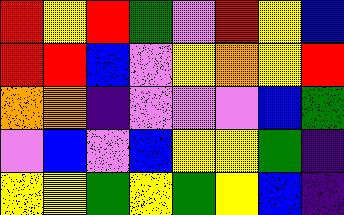[["red", "yellow", "red", "green", "violet", "red", "yellow", "blue"], ["red", "red", "blue", "violet", "yellow", "orange", "yellow", "red"], ["orange", "orange", "indigo", "violet", "violet", "violet", "blue", "green"], ["violet", "blue", "violet", "blue", "yellow", "yellow", "green", "indigo"], ["yellow", "yellow", "green", "yellow", "green", "yellow", "blue", "indigo"]]